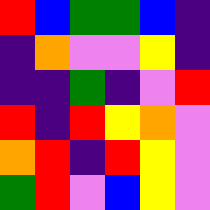[["red", "blue", "green", "green", "blue", "indigo"], ["indigo", "orange", "violet", "violet", "yellow", "indigo"], ["indigo", "indigo", "green", "indigo", "violet", "red"], ["red", "indigo", "red", "yellow", "orange", "violet"], ["orange", "red", "indigo", "red", "yellow", "violet"], ["green", "red", "violet", "blue", "yellow", "violet"]]